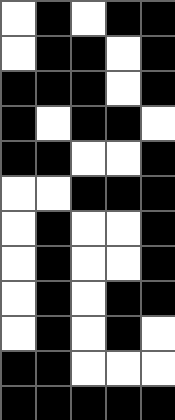[["white", "black", "white", "black", "black"], ["white", "black", "black", "white", "black"], ["black", "black", "black", "white", "black"], ["black", "white", "black", "black", "white"], ["black", "black", "white", "white", "black"], ["white", "white", "black", "black", "black"], ["white", "black", "white", "white", "black"], ["white", "black", "white", "white", "black"], ["white", "black", "white", "black", "black"], ["white", "black", "white", "black", "white"], ["black", "black", "white", "white", "white"], ["black", "black", "black", "black", "black"]]